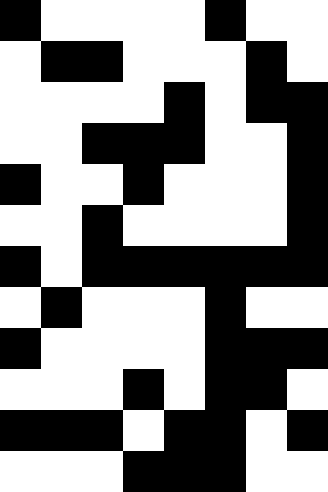[["black", "white", "white", "white", "white", "black", "white", "white"], ["white", "black", "black", "white", "white", "white", "black", "white"], ["white", "white", "white", "white", "black", "white", "black", "black"], ["white", "white", "black", "black", "black", "white", "white", "black"], ["black", "white", "white", "black", "white", "white", "white", "black"], ["white", "white", "black", "white", "white", "white", "white", "black"], ["black", "white", "black", "black", "black", "black", "black", "black"], ["white", "black", "white", "white", "white", "black", "white", "white"], ["black", "white", "white", "white", "white", "black", "black", "black"], ["white", "white", "white", "black", "white", "black", "black", "white"], ["black", "black", "black", "white", "black", "black", "white", "black"], ["white", "white", "white", "black", "black", "black", "white", "white"]]